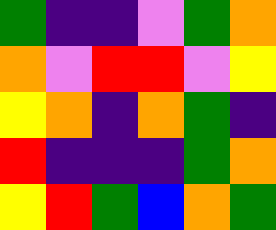[["green", "indigo", "indigo", "violet", "green", "orange"], ["orange", "violet", "red", "red", "violet", "yellow"], ["yellow", "orange", "indigo", "orange", "green", "indigo"], ["red", "indigo", "indigo", "indigo", "green", "orange"], ["yellow", "red", "green", "blue", "orange", "green"]]